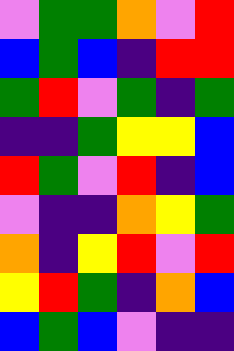[["violet", "green", "green", "orange", "violet", "red"], ["blue", "green", "blue", "indigo", "red", "red"], ["green", "red", "violet", "green", "indigo", "green"], ["indigo", "indigo", "green", "yellow", "yellow", "blue"], ["red", "green", "violet", "red", "indigo", "blue"], ["violet", "indigo", "indigo", "orange", "yellow", "green"], ["orange", "indigo", "yellow", "red", "violet", "red"], ["yellow", "red", "green", "indigo", "orange", "blue"], ["blue", "green", "blue", "violet", "indigo", "indigo"]]